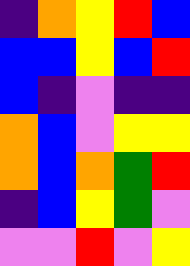[["indigo", "orange", "yellow", "red", "blue"], ["blue", "blue", "yellow", "blue", "red"], ["blue", "indigo", "violet", "indigo", "indigo"], ["orange", "blue", "violet", "yellow", "yellow"], ["orange", "blue", "orange", "green", "red"], ["indigo", "blue", "yellow", "green", "violet"], ["violet", "violet", "red", "violet", "yellow"]]